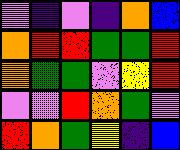[["violet", "indigo", "violet", "indigo", "orange", "blue"], ["orange", "red", "red", "green", "green", "red"], ["orange", "green", "green", "violet", "yellow", "red"], ["violet", "violet", "red", "orange", "green", "violet"], ["red", "orange", "green", "yellow", "indigo", "blue"]]